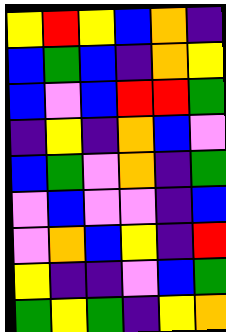[["yellow", "red", "yellow", "blue", "orange", "indigo"], ["blue", "green", "blue", "indigo", "orange", "yellow"], ["blue", "violet", "blue", "red", "red", "green"], ["indigo", "yellow", "indigo", "orange", "blue", "violet"], ["blue", "green", "violet", "orange", "indigo", "green"], ["violet", "blue", "violet", "violet", "indigo", "blue"], ["violet", "orange", "blue", "yellow", "indigo", "red"], ["yellow", "indigo", "indigo", "violet", "blue", "green"], ["green", "yellow", "green", "indigo", "yellow", "orange"]]